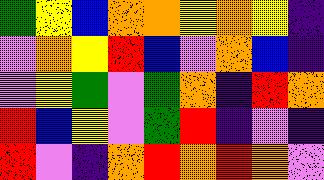[["green", "yellow", "blue", "orange", "orange", "yellow", "orange", "yellow", "indigo"], ["violet", "orange", "yellow", "red", "blue", "violet", "orange", "blue", "indigo"], ["violet", "yellow", "green", "violet", "green", "orange", "indigo", "red", "orange"], ["red", "blue", "yellow", "violet", "green", "red", "indigo", "violet", "indigo"], ["red", "violet", "indigo", "orange", "red", "orange", "red", "orange", "violet"]]